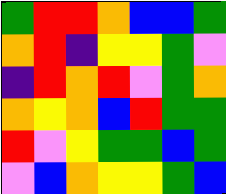[["green", "red", "red", "orange", "blue", "blue", "green"], ["orange", "red", "indigo", "yellow", "yellow", "green", "violet"], ["indigo", "red", "orange", "red", "violet", "green", "orange"], ["orange", "yellow", "orange", "blue", "red", "green", "green"], ["red", "violet", "yellow", "green", "green", "blue", "green"], ["violet", "blue", "orange", "yellow", "yellow", "green", "blue"]]